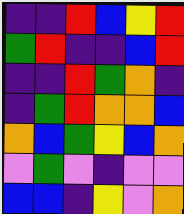[["indigo", "indigo", "red", "blue", "yellow", "red"], ["green", "red", "indigo", "indigo", "blue", "red"], ["indigo", "indigo", "red", "green", "orange", "indigo"], ["indigo", "green", "red", "orange", "orange", "blue"], ["orange", "blue", "green", "yellow", "blue", "orange"], ["violet", "green", "violet", "indigo", "violet", "violet"], ["blue", "blue", "indigo", "yellow", "violet", "orange"]]